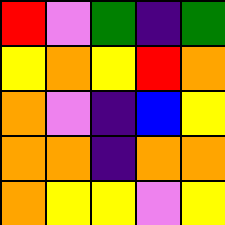[["red", "violet", "green", "indigo", "green"], ["yellow", "orange", "yellow", "red", "orange"], ["orange", "violet", "indigo", "blue", "yellow"], ["orange", "orange", "indigo", "orange", "orange"], ["orange", "yellow", "yellow", "violet", "yellow"]]